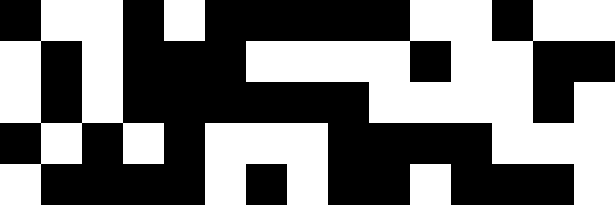[["black", "white", "white", "black", "white", "black", "black", "black", "black", "black", "white", "white", "black", "white", "white"], ["white", "black", "white", "black", "black", "black", "white", "white", "white", "white", "black", "white", "white", "black", "black"], ["white", "black", "white", "black", "black", "black", "black", "black", "black", "white", "white", "white", "white", "black", "white"], ["black", "white", "black", "white", "black", "white", "white", "white", "black", "black", "black", "black", "white", "white", "white"], ["white", "black", "black", "black", "black", "white", "black", "white", "black", "black", "white", "black", "black", "black", "white"]]